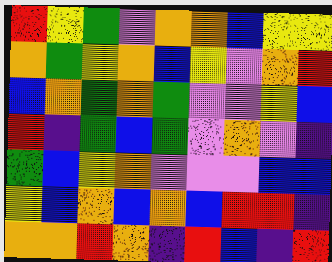[["red", "yellow", "green", "violet", "orange", "orange", "blue", "yellow", "yellow"], ["orange", "green", "yellow", "orange", "blue", "yellow", "violet", "orange", "red"], ["blue", "orange", "green", "orange", "green", "violet", "violet", "yellow", "blue"], ["red", "indigo", "green", "blue", "green", "violet", "orange", "violet", "indigo"], ["green", "blue", "yellow", "orange", "violet", "violet", "violet", "blue", "blue"], ["yellow", "blue", "orange", "blue", "orange", "blue", "red", "red", "indigo"], ["orange", "orange", "red", "orange", "indigo", "red", "blue", "indigo", "red"]]